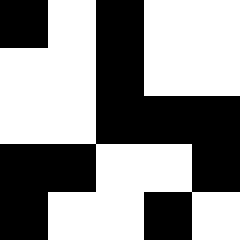[["black", "white", "black", "white", "white"], ["white", "white", "black", "white", "white"], ["white", "white", "black", "black", "black"], ["black", "black", "white", "white", "black"], ["black", "white", "white", "black", "white"]]